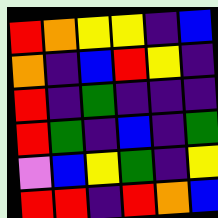[["red", "orange", "yellow", "yellow", "indigo", "blue"], ["orange", "indigo", "blue", "red", "yellow", "indigo"], ["red", "indigo", "green", "indigo", "indigo", "indigo"], ["red", "green", "indigo", "blue", "indigo", "green"], ["violet", "blue", "yellow", "green", "indigo", "yellow"], ["red", "red", "indigo", "red", "orange", "blue"]]